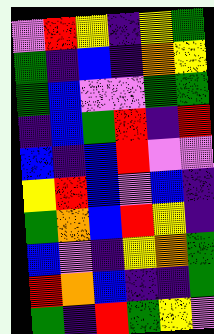[["violet", "red", "yellow", "indigo", "yellow", "green"], ["green", "indigo", "blue", "indigo", "orange", "yellow"], ["green", "blue", "violet", "violet", "green", "green"], ["indigo", "blue", "green", "red", "indigo", "red"], ["blue", "indigo", "blue", "red", "violet", "violet"], ["yellow", "red", "blue", "violet", "blue", "indigo"], ["green", "orange", "blue", "red", "yellow", "indigo"], ["blue", "violet", "indigo", "yellow", "orange", "green"], ["red", "orange", "blue", "indigo", "indigo", "green"], ["green", "indigo", "red", "green", "yellow", "violet"]]